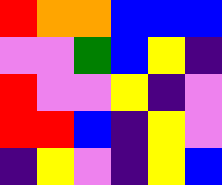[["red", "orange", "orange", "blue", "blue", "blue"], ["violet", "violet", "green", "blue", "yellow", "indigo"], ["red", "violet", "violet", "yellow", "indigo", "violet"], ["red", "red", "blue", "indigo", "yellow", "violet"], ["indigo", "yellow", "violet", "indigo", "yellow", "blue"]]